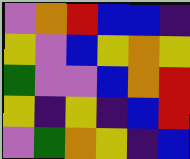[["violet", "orange", "red", "blue", "blue", "indigo"], ["yellow", "violet", "blue", "yellow", "orange", "yellow"], ["green", "violet", "violet", "blue", "orange", "red"], ["yellow", "indigo", "yellow", "indigo", "blue", "red"], ["violet", "green", "orange", "yellow", "indigo", "blue"]]